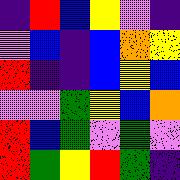[["indigo", "red", "blue", "yellow", "violet", "indigo"], ["violet", "blue", "indigo", "blue", "orange", "yellow"], ["red", "indigo", "indigo", "blue", "yellow", "blue"], ["violet", "violet", "green", "yellow", "blue", "orange"], ["red", "blue", "green", "violet", "green", "violet"], ["red", "green", "yellow", "red", "green", "indigo"]]